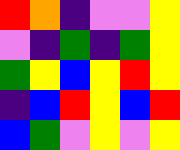[["red", "orange", "indigo", "violet", "violet", "yellow"], ["violet", "indigo", "green", "indigo", "green", "yellow"], ["green", "yellow", "blue", "yellow", "red", "yellow"], ["indigo", "blue", "red", "yellow", "blue", "red"], ["blue", "green", "violet", "yellow", "violet", "yellow"]]